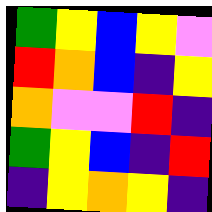[["green", "yellow", "blue", "yellow", "violet"], ["red", "orange", "blue", "indigo", "yellow"], ["orange", "violet", "violet", "red", "indigo"], ["green", "yellow", "blue", "indigo", "red"], ["indigo", "yellow", "orange", "yellow", "indigo"]]